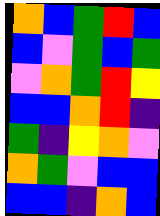[["orange", "blue", "green", "red", "blue"], ["blue", "violet", "green", "blue", "green"], ["violet", "orange", "green", "red", "yellow"], ["blue", "blue", "orange", "red", "indigo"], ["green", "indigo", "yellow", "orange", "violet"], ["orange", "green", "violet", "blue", "blue"], ["blue", "blue", "indigo", "orange", "blue"]]